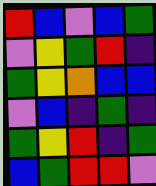[["red", "blue", "violet", "blue", "green"], ["violet", "yellow", "green", "red", "indigo"], ["green", "yellow", "orange", "blue", "blue"], ["violet", "blue", "indigo", "green", "indigo"], ["green", "yellow", "red", "indigo", "green"], ["blue", "green", "red", "red", "violet"]]